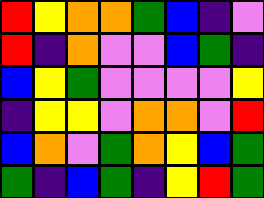[["red", "yellow", "orange", "orange", "green", "blue", "indigo", "violet"], ["red", "indigo", "orange", "violet", "violet", "blue", "green", "indigo"], ["blue", "yellow", "green", "violet", "violet", "violet", "violet", "yellow"], ["indigo", "yellow", "yellow", "violet", "orange", "orange", "violet", "red"], ["blue", "orange", "violet", "green", "orange", "yellow", "blue", "green"], ["green", "indigo", "blue", "green", "indigo", "yellow", "red", "green"]]